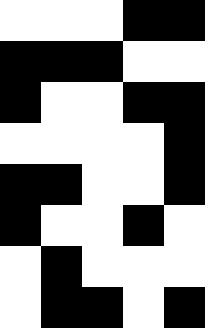[["white", "white", "white", "black", "black"], ["black", "black", "black", "white", "white"], ["black", "white", "white", "black", "black"], ["white", "white", "white", "white", "black"], ["black", "black", "white", "white", "black"], ["black", "white", "white", "black", "white"], ["white", "black", "white", "white", "white"], ["white", "black", "black", "white", "black"]]